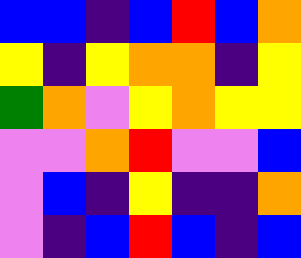[["blue", "blue", "indigo", "blue", "red", "blue", "orange"], ["yellow", "indigo", "yellow", "orange", "orange", "indigo", "yellow"], ["green", "orange", "violet", "yellow", "orange", "yellow", "yellow"], ["violet", "violet", "orange", "red", "violet", "violet", "blue"], ["violet", "blue", "indigo", "yellow", "indigo", "indigo", "orange"], ["violet", "indigo", "blue", "red", "blue", "indigo", "blue"]]